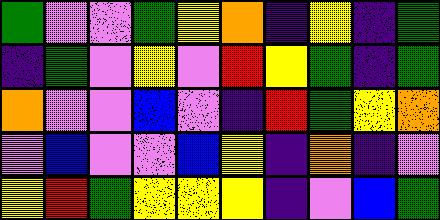[["green", "violet", "violet", "green", "yellow", "orange", "indigo", "yellow", "indigo", "green"], ["indigo", "green", "violet", "yellow", "violet", "red", "yellow", "green", "indigo", "green"], ["orange", "violet", "violet", "blue", "violet", "indigo", "red", "green", "yellow", "orange"], ["violet", "blue", "violet", "violet", "blue", "yellow", "indigo", "orange", "indigo", "violet"], ["yellow", "red", "green", "yellow", "yellow", "yellow", "indigo", "violet", "blue", "green"]]